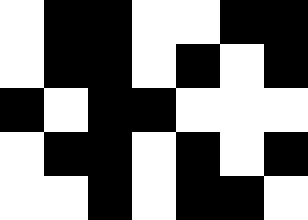[["white", "black", "black", "white", "white", "black", "black"], ["white", "black", "black", "white", "black", "white", "black"], ["black", "white", "black", "black", "white", "white", "white"], ["white", "black", "black", "white", "black", "white", "black"], ["white", "white", "black", "white", "black", "black", "white"]]